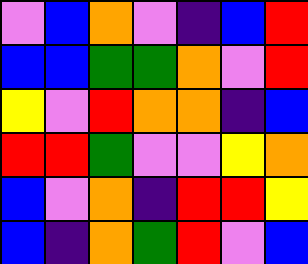[["violet", "blue", "orange", "violet", "indigo", "blue", "red"], ["blue", "blue", "green", "green", "orange", "violet", "red"], ["yellow", "violet", "red", "orange", "orange", "indigo", "blue"], ["red", "red", "green", "violet", "violet", "yellow", "orange"], ["blue", "violet", "orange", "indigo", "red", "red", "yellow"], ["blue", "indigo", "orange", "green", "red", "violet", "blue"]]